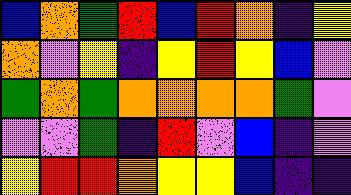[["blue", "orange", "green", "red", "blue", "red", "orange", "indigo", "yellow"], ["orange", "violet", "yellow", "indigo", "yellow", "red", "yellow", "blue", "violet"], ["green", "orange", "green", "orange", "orange", "orange", "orange", "green", "violet"], ["violet", "violet", "green", "indigo", "red", "violet", "blue", "indigo", "violet"], ["yellow", "red", "red", "orange", "yellow", "yellow", "blue", "indigo", "indigo"]]